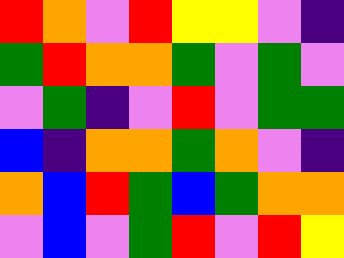[["red", "orange", "violet", "red", "yellow", "yellow", "violet", "indigo"], ["green", "red", "orange", "orange", "green", "violet", "green", "violet"], ["violet", "green", "indigo", "violet", "red", "violet", "green", "green"], ["blue", "indigo", "orange", "orange", "green", "orange", "violet", "indigo"], ["orange", "blue", "red", "green", "blue", "green", "orange", "orange"], ["violet", "blue", "violet", "green", "red", "violet", "red", "yellow"]]